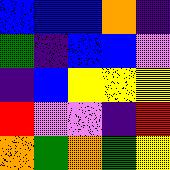[["blue", "blue", "blue", "orange", "indigo"], ["green", "indigo", "blue", "blue", "violet"], ["indigo", "blue", "yellow", "yellow", "yellow"], ["red", "violet", "violet", "indigo", "red"], ["orange", "green", "orange", "green", "yellow"]]